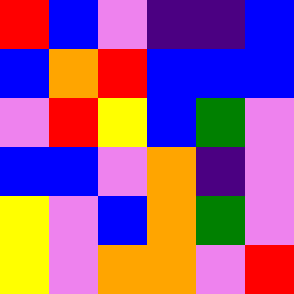[["red", "blue", "violet", "indigo", "indigo", "blue"], ["blue", "orange", "red", "blue", "blue", "blue"], ["violet", "red", "yellow", "blue", "green", "violet"], ["blue", "blue", "violet", "orange", "indigo", "violet"], ["yellow", "violet", "blue", "orange", "green", "violet"], ["yellow", "violet", "orange", "orange", "violet", "red"]]